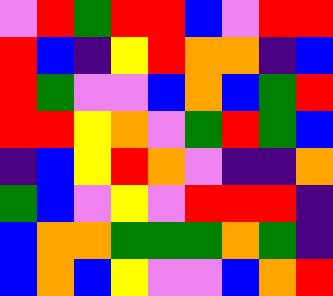[["violet", "red", "green", "red", "red", "blue", "violet", "red", "red"], ["red", "blue", "indigo", "yellow", "red", "orange", "orange", "indigo", "blue"], ["red", "green", "violet", "violet", "blue", "orange", "blue", "green", "red"], ["red", "red", "yellow", "orange", "violet", "green", "red", "green", "blue"], ["indigo", "blue", "yellow", "red", "orange", "violet", "indigo", "indigo", "orange"], ["green", "blue", "violet", "yellow", "violet", "red", "red", "red", "indigo"], ["blue", "orange", "orange", "green", "green", "green", "orange", "green", "indigo"], ["blue", "orange", "blue", "yellow", "violet", "violet", "blue", "orange", "red"]]